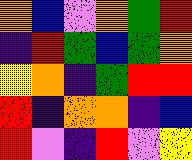[["orange", "blue", "violet", "orange", "green", "red"], ["indigo", "red", "green", "blue", "green", "orange"], ["yellow", "orange", "indigo", "green", "red", "red"], ["red", "indigo", "orange", "orange", "indigo", "blue"], ["red", "violet", "indigo", "red", "violet", "yellow"]]